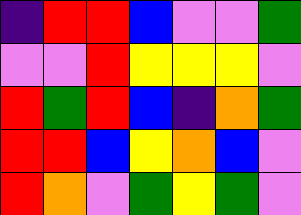[["indigo", "red", "red", "blue", "violet", "violet", "green"], ["violet", "violet", "red", "yellow", "yellow", "yellow", "violet"], ["red", "green", "red", "blue", "indigo", "orange", "green"], ["red", "red", "blue", "yellow", "orange", "blue", "violet"], ["red", "orange", "violet", "green", "yellow", "green", "violet"]]